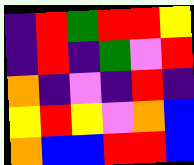[["indigo", "red", "green", "red", "red", "yellow"], ["indigo", "red", "indigo", "green", "violet", "red"], ["orange", "indigo", "violet", "indigo", "red", "indigo"], ["yellow", "red", "yellow", "violet", "orange", "blue"], ["orange", "blue", "blue", "red", "red", "blue"]]